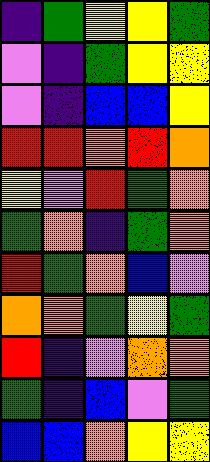[["indigo", "green", "yellow", "yellow", "green"], ["violet", "indigo", "green", "yellow", "yellow"], ["violet", "indigo", "blue", "blue", "yellow"], ["red", "red", "orange", "red", "orange"], ["yellow", "violet", "red", "green", "orange"], ["green", "orange", "indigo", "green", "orange"], ["red", "green", "orange", "blue", "violet"], ["orange", "orange", "green", "yellow", "green"], ["red", "indigo", "violet", "orange", "orange"], ["green", "indigo", "blue", "violet", "green"], ["blue", "blue", "orange", "yellow", "yellow"]]